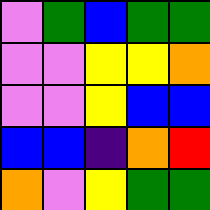[["violet", "green", "blue", "green", "green"], ["violet", "violet", "yellow", "yellow", "orange"], ["violet", "violet", "yellow", "blue", "blue"], ["blue", "blue", "indigo", "orange", "red"], ["orange", "violet", "yellow", "green", "green"]]